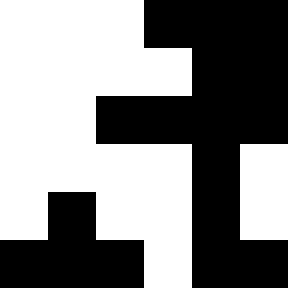[["white", "white", "white", "black", "black", "black"], ["white", "white", "white", "white", "black", "black"], ["white", "white", "black", "black", "black", "black"], ["white", "white", "white", "white", "black", "white"], ["white", "black", "white", "white", "black", "white"], ["black", "black", "black", "white", "black", "black"]]